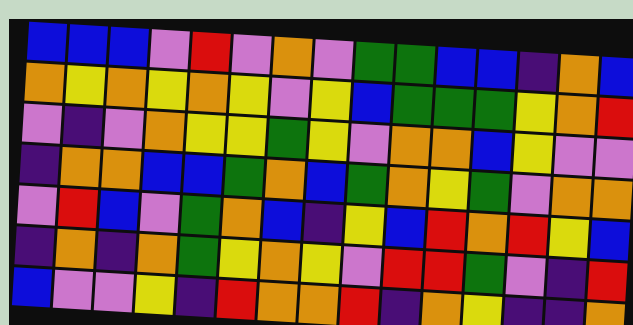[["blue", "blue", "blue", "violet", "red", "violet", "orange", "violet", "green", "green", "blue", "blue", "indigo", "orange", "blue"], ["orange", "yellow", "orange", "yellow", "orange", "yellow", "violet", "yellow", "blue", "green", "green", "green", "yellow", "orange", "red"], ["violet", "indigo", "violet", "orange", "yellow", "yellow", "green", "yellow", "violet", "orange", "orange", "blue", "yellow", "violet", "violet"], ["indigo", "orange", "orange", "blue", "blue", "green", "orange", "blue", "green", "orange", "yellow", "green", "violet", "orange", "orange"], ["violet", "red", "blue", "violet", "green", "orange", "blue", "indigo", "yellow", "blue", "red", "orange", "red", "yellow", "blue"], ["indigo", "orange", "indigo", "orange", "green", "yellow", "orange", "yellow", "violet", "red", "red", "green", "violet", "indigo", "red"], ["blue", "violet", "violet", "yellow", "indigo", "red", "orange", "orange", "red", "indigo", "orange", "yellow", "indigo", "indigo", "orange"]]